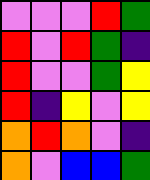[["violet", "violet", "violet", "red", "green"], ["red", "violet", "red", "green", "indigo"], ["red", "violet", "violet", "green", "yellow"], ["red", "indigo", "yellow", "violet", "yellow"], ["orange", "red", "orange", "violet", "indigo"], ["orange", "violet", "blue", "blue", "green"]]